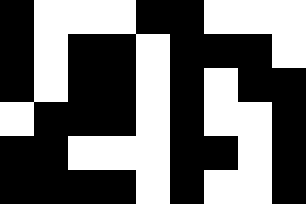[["black", "white", "white", "white", "black", "black", "white", "white", "white"], ["black", "white", "black", "black", "white", "black", "black", "black", "white"], ["black", "white", "black", "black", "white", "black", "white", "black", "black"], ["white", "black", "black", "black", "white", "black", "white", "white", "black"], ["black", "black", "white", "white", "white", "black", "black", "white", "black"], ["black", "black", "black", "black", "white", "black", "white", "white", "black"]]